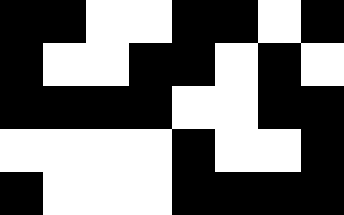[["black", "black", "white", "white", "black", "black", "white", "black"], ["black", "white", "white", "black", "black", "white", "black", "white"], ["black", "black", "black", "black", "white", "white", "black", "black"], ["white", "white", "white", "white", "black", "white", "white", "black"], ["black", "white", "white", "white", "black", "black", "black", "black"]]